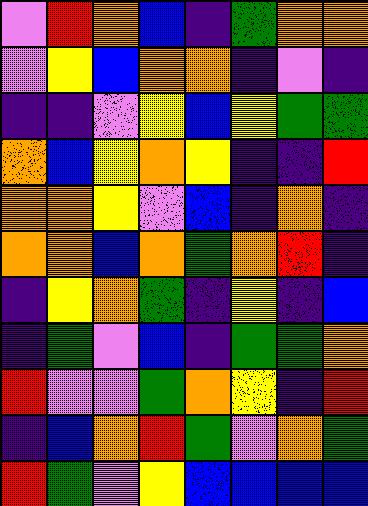[["violet", "red", "orange", "blue", "indigo", "green", "orange", "orange"], ["violet", "yellow", "blue", "orange", "orange", "indigo", "violet", "indigo"], ["indigo", "indigo", "violet", "yellow", "blue", "yellow", "green", "green"], ["orange", "blue", "yellow", "orange", "yellow", "indigo", "indigo", "red"], ["orange", "orange", "yellow", "violet", "blue", "indigo", "orange", "indigo"], ["orange", "orange", "blue", "orange", "green", "orange", "red", "indigo"], ["indigo", "yellow", "orange", "green", "indigo", "yellow", "indigo", "blue"], ["indigo", "green", "violet", "blue", "indigo", "green", "green", "orange"], ["red", "violet", "violet", "green", "orange", "yellow", "indigo", "red"], ["indigo", "blue", "orange", "red", "green", "violet", "orange", "green"], ["red", "green", "violet", "yellow", "blue", "blue", "blue", "blue"]]